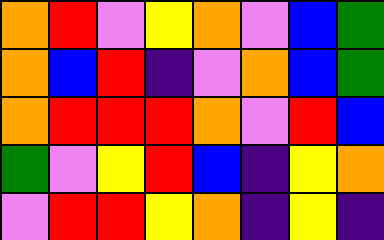[["orange", "red", "violet", "yellow", "orange", "violet", "blue", "green"], ["orange", "blue", "red", "indigo", "violet", "orange", "blue", "green"], ["orange", "red", "red", "red", "orange", "violet", "red", "blue"], ["green", "violet", "yellow", "red", "blue", "indigo", "yellow", "orange"], ["violet", "red", "red", "yellow", "orange", "indigo", "yellow", "indigo"]]